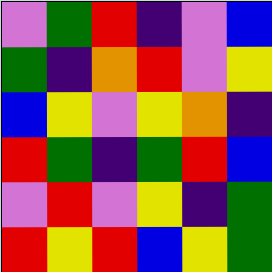[["violet", "green", "red", "indigo", "violet", "blue"], ["green", "indigo", "orange", "red", "violet", "yellow"], ["blue", "yellow", "violet", "yellow", "orange", "indigo"], ["red", "green", "indigo", "green", "red", "blue"], ["violet", "red", "violet", "yellow", "indigo", "green"], ["red", "yellow", "red", "blue", "yellow", "green"]]